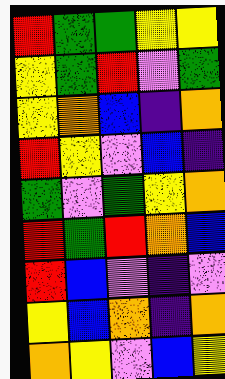[["red", "green", "green", "yellow", "yellow"], ["yellow", "green", "red", "violet", "green"], ["yellow", "orange", "blue", "indigo", "orange"], ["red", "yellow", "violet", "blue", "indigo"], ["green", "violet", "green", "yellow", "orange"], ["red", "green", "red", "orange", "blue"], ["red", "blue", "violet", "indigo", "violet"], ["yellow", "blue", "orange", "indigo", "orange"], ["orange", "yellow", "violet", "blue", "yellow"]]